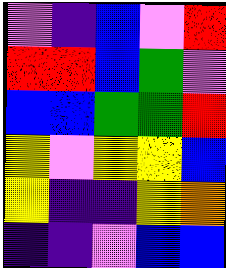[["violet", "indigo", "blue", "violet", "red"], ["red", "red", "blue", "green", "violet"], ["blue", "blue", "green", "green", "red"], ["yellow", "violet", "yellow", "yellow", "blue"], ["yellow", "indigo", "indigo", "yellow", "orange"], ["indigo", "indigo", "violet", "blue", "blue"]]